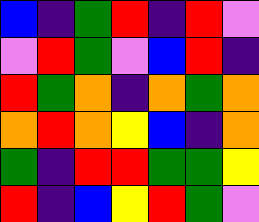[["blue", "indigo", "green", "red", "indigo", "red", "violet"], ["violet", "red", "green", "violet", "blue", "red", "indigo"], ["red", "green", "orange", "indigo", "orange", "green", "orange"], ["orange", "red", "orange", "yellow", "blue", "indigo", "orange"], ["green", "indigo", "red", "red", "green", "green", "yellow"], ["red", "indigo", "blue", "yellow", "red", "green", "violet"]]